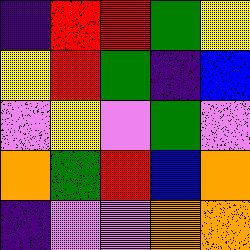[["indigo", "red", "red", "green", "yellow"], ["yellow", "red", "green", "indigo", "blue"], ["violet", "yellow", "violet", "green", "violet"], ["orange", "green", "red", "blue", "orange"], ["indigo", "violet", "violet", "orange", "orange"]]